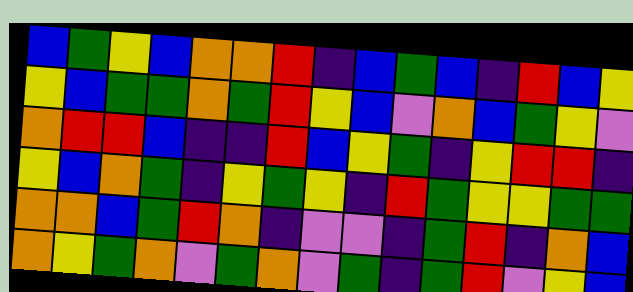[["blue", "green", "yellow", "blue", "orange", "orange", "red", "indigo", "blue", "green", "blue", "indigo", "red", "blue", "yellow"], ["yellow", "blue", "green", "green", "orange", "green", "red", "yellow", "blue", "violet", "orange", "blue", "green", "yellow", "violet"], ["orange", "red", "red", "blue", "indigo", "indigo", "red", "blue", "yellow", "green", "indigo", "yellow", "red", "red", "indigo"], ["yellow", "blue", "orange", "green", "indigo", "yellow", "green", "yellow", "indigo", "red", "green", "yellow", "yellow", "green", "green"], ["orange", "orange", "blue", "green", "red", "orange", "indigo", "violet", "violet", "indigo", "green", "red", "indigo", "orange", "blue"], ["orange", "yellow", "green", "orange", "violet", "green", "orange", "violet", "green", "indigo", "green", "red", "violet", "yellow", "blue"]]